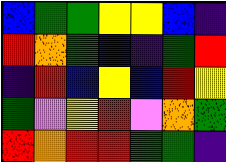[["blue", "green", "green", "yellow", "yellow", "blue", "indigo"], ["red", "orange", "green", "blue", "indigo", "green", "red"], ["indigo", "red", "blue", "yellow", "blue", "red", "yellow"], ["green", "violet", "yellow", "red", "violet", "orange", "green"], ["red", "orange", "red", "red", "green", "green", "indigo"]]